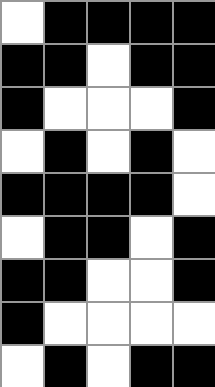[["white", "black", "black", "black", "black"], ["black", "black", "white", "black", "black"], ["black", "white", "white", "white", "black"], ["white", "black", "white", "black", "white"], ["black", "black", "black", "black", "white"], ["white", "black", "black", "white", "black"], ["black", "black", "white", "white", "black"], ["black", "white", "white", "white", "white"], ["white", "black", "white", "black", "black"]]